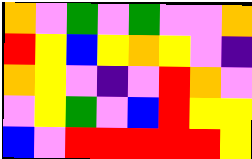[["orange", "violet", "green", "violet", "green", "violet", "violet", "orange"], ["red", "yellow", "blue", "yellow", "orange", "yellow", "violet", "indigo"], ["orange", "yellow", "violet", "indigo", "violet", "red", "orange", "violet"], ["violet", "yellow", "green", "violet", "blue", "red", "yellow", "yellow"], ["blue", "violet", "red", "red", "red", "red", "red", "yellow"]]